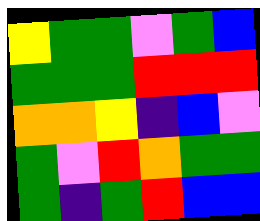[["yellow", "green", "green", "violet", "green", "blue"], ["green", "green", "green", "red", "red", "red"], ["orange", "orange", "yellow", "indigo", "blue", "violet"], ["green", "violet", "red", "orange", "green", "green"], ["green", "indigo", "green", "red", "blue", "blue"]]